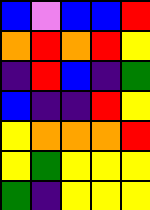[["blue", "violet", "blue", "blue", "red"], ["orange", "red", "orange", "red", "yellow"], ["indigo", "red", "blue", "indigo", "green"], ["blue", "indigo", "indigo", "red", "yellow"], ["yellow", "orange", "orange", "orange", "red"], ["yellow", "green", "yellow", "yellow", "yellow"], ["green", "indigo", "yellow", "yellow", "yellow"]]